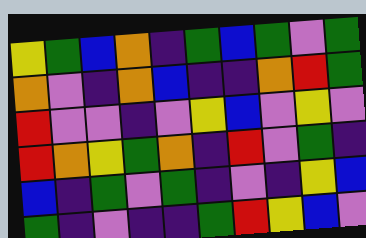[["yellow", "green", "blue", "orange", "indigo", "green", "blue", "green", "violet", "green"], ["orange", "violet", "indigo", "orange", "blue", "indigo", "indigo", "orange", "red", "green"], ["red", "violet", "violet", "indigo", "violet", "yellow", "blue", "violet", "yellow", "violet"], ["red", "orange", "yellow", "green", "orange", "indigo", "red", "violet", "green", "indigo"], ["blue", "indigo", "green", "violet", "green", "indigo", "violet", "indigo", "yellow", "blue"], ["green", "indigo", "violet", "indigo", "indigo", "green", "red", "yellow", "blue", "violet"]]